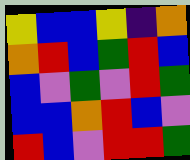[["yellow", "blue", "blue", "yellow", "indigo", "orange"], ["orange", "red", "blue", "green", "red", "blue"], ["blue", "violet", "green", "violet", "red", "green"], ["blue", "blue", "orange", "red", "blue", "violet"], ["red", "blue", "violet", "red", "red", "green"]]